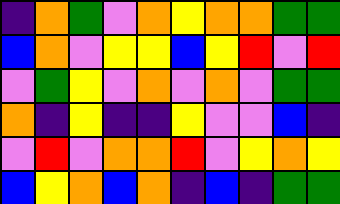[["indigo", "orange", "green", "violet", "orange", "yellow", "orange", "orange", "green", "green"], ["blue", "orange", "violet", "yellow", "yellow", "blue", "yellow", "red", "violet", "red"], ["violet", "green", "yellow", "violet", "orange", "violet", "orange", "violet", "green", "green"], ["orange", "indigo", "yellow", "indigo", "indigo", "yellow", "violet", "violet", "blue", "indigo"], ["violet", "red", "violet", "orange", "orange", "red", "violet", "yellow", "orange", "yellow"], ["blue", "yellow", "orange", "blue", "orange", "indigo", "blue", "indigo", "green", "green"]]